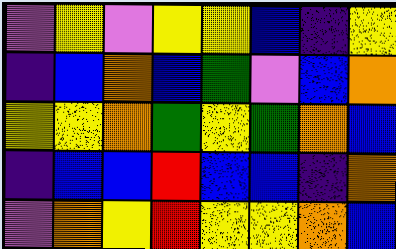[["violet", "yellow", "violet", "yellow", "yellow", "blue", "indigo", "yellow"], ["indigo", "blue", "orange", "blue", "green", "violet", "blue", "orange"], ["yellow", "yellow", "orange", "green", "yellow", "green", "orange", "blue"], ["indigo", "blue", "blue", "red", "blue", "blue", "indigo", "orange"], ["violet", "orange", "yellow", "red", "yellow", "yellow", "orange", "blue"]]